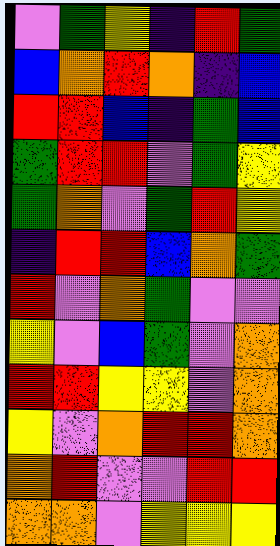[["violet", "green", "yellow", "indigo", "red", "green"], ["blue", "orange", "red", "orange", "indigo", "blue"], ["red", "red", "blue", "indigo", "green", "blue"], ["green", "red", "red", "violet", "green", "yellow"], ["green", "orange", "violet", "green", "red", "yellow"], ["indigo", "red", "red", "blue", "orange", "green"], ["red", "violet", "orange", "green", "violet", "violet"], ["yellow", "violet", "blue", "green", "violet", "orange"], ["red", "red", "yellow", "yellow", "violet", "orange"], ["yellow", "violet", "orange", "red", "red", "orange"], ["orange", "red", "violet", "violet", "red", "red"], ["orange", "orange", "violet", "yellow", "yellow", "yellow"]]